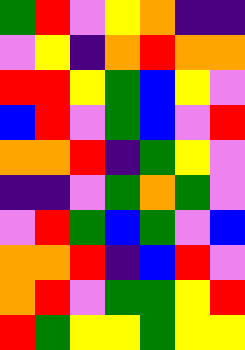[["green", "red", "violet", "yellow", "orange", "indigo", "indigo"], ["violet", "yellow", "indigo", "orange", "red", "orange", "orange"], ["red", "red", "yellow", "green", "blue", "yellow", "violet"], ["blue", "red", "violet", "green", "blue", "violet", "red"], ["orange", "orange", "red", "indigo", "green", "yellow", "violet"], ["indigo", "indigo", "violet", "green", "orange", "green", "violet"], ["violet", "red", "green", "blue", "green", "violet", "blue"], ["orange", "orange", "red", "indigo", "blue", "red", "violet"], ["orange", "red", "violet", "green", "green", "yellow", "red"], ["red", "green", "yellow", "yellow", "green", "yellow", "yellow"]]